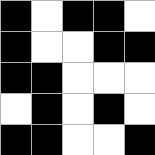[["black", "white", "black", "black", "white"], ["black", "white", "white", "black", "black"], ["black", "black", "white", "white", "white"], ["white", "black", "white", "black", "white"], ["black", "black", "white", "white", "black"]]